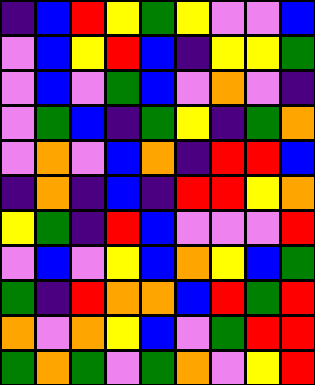[["indigo", "blue", "red", "yellow", "green", "yellow", "violet", "violet", "blue"], ["violet", "blue", "yellow", "red", "blue", "indigo", "yellow", "yellow", "green"], ["violet", "blue", "violet", "green", "blue", "violet", "orange", "violet", "indigo"], ["violet", "green", "blue", "indigo", "green", "yellow", "indigo", "green", "orange"], ["violet", "orange", "violet", "blue", "orange", "indigo", "red", "red", "blue"], ["indigo", "orange", "indigo", "blue", "indigo", "red", "red", "yellow", "orange"], ["yellow", "green", "indigo", "red", "blue", "violet", "violet", "violet", "red"], ["violet", "blue", "violet", "yellow", "blue", "orange", "yellow", "blue", "green"], ["green", "indigo", "red", "orange", "orange", "blue", "red", "green", "red"], ["orange", "violet", "orange", "yellow", "blue", "violet", "green", "red", "red"], ["green", "orange", "green", "violet", "green", "orange", "violet", "yellow", "red"]]